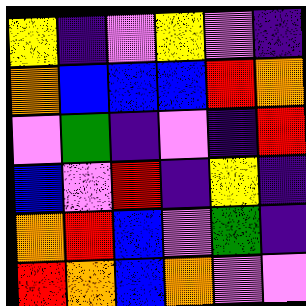[["yellow", "indigo", "violet", "yellow", "violet", "indigo"], ["orange", "blue", "blue", "blue", "red", "orange"], ["violet", "green", "indigo", "violet", "indigo", "red"], ["blue", "violet", "red", "indigo", "yellow", "indigo"], ["orange", "red", "blue", "violet", "green", "indigo"], ["red", "orange", "blue", "orange", "violet", "violet"]]